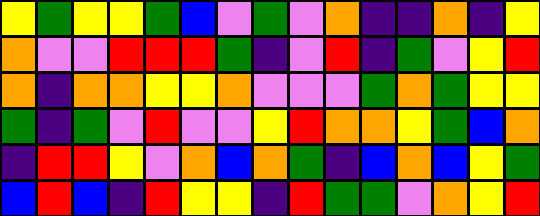[["yellow", "green", "yellow", "yellow", "green", "blue", "violet", "green", "violet", "orange", "indigo", "indigo", "orange", "indigo", "yellow"], ["orange", "violet", "violet", "red", "red", "red", "green", "indigo", "violet", "red", "indigo", "green", "violet", "yellow", "red"], ["orange", "indigo", "orange", "orange", "yellow", "yellow", "orange", "violet", "violet", "violet", "green", "orange", "green", "yellow", "yellow"], ["green", "indigo", "green", "violet", "red", "violet", "violet", "yellow", "red", "orange", "orange", "yellow", "green", "blue", "orange"], ["indigo", "red", "red", "yellow", "violet", "orange", "blue", "orange", "green", "indigo", "blue", "orange", "blue", "yellow", "green"], ["blue", "red", "blue", "indigo", "red", "yellow", "yellow", "indigo", "red", "green", "green", "violet", "orange", "yellow", "red"]]